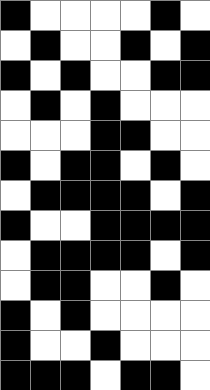[["black", "white", "white", "white", "white", "black", "white"], ["white", "black", "white", "white", "black", "white", "black"], ["black", "white", "black", "white", "white", "black", "black"], ["white", "black", "white", "black", "white", "white", "white"], ["white", "white", "white", "black", "black", "white", "white"], ["black", "white", "black", "black", "white", "black", "white"], ["white", "black", "black", "black", "black", "white", "black"], ["black", "white", "white", "black", "black", "black", "black"], ["white", "black", "black", "black", "black", "white", "black"], ["white", "black", "black", "white", "white", "black", "white"], ["black", "white", "black", "white", "white", "white", "white"], ["black", "white", "white", "black", "white", "white", "white"], ["black", "black", "black", "white", "black", "black", "white"]]